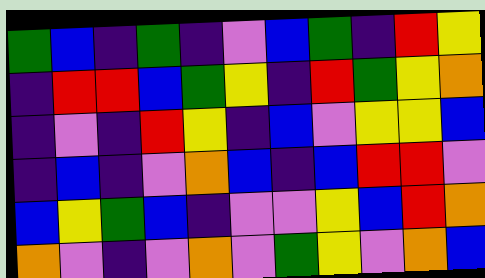[["green", "blue", "indigo", "green", "indigo", "violet", "blue", "green", "indigo", "red", "yellow"], ["indigo", "red", "red", "blue", "green", "yellow", "indigo", "red", "green", "yellow", "orange"], ["indigo", "violet", "indigo", "red", "yellow", "indigo", "blue", "violet", "yellow", "yellow", "blue"], ["indigo", "blue", "indigo", "violet", "orange", "blue", "indigo", "blue", "red", "red", "violet"], ["blue", "yellow", "green", "blue", "indigo", "violet", "violet", "yellow", "blue", "red", "orange"], ["orange", "violet", "indigo", "violet", "orange", "violet", "green", "yellow", "violet", "orange", "blue"]]